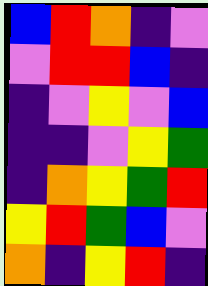[["blue", "red", "orange", "indigo", "violet"], ["violet", "red", "red", "blue", "indigo"], ["indigo", "violet", "yellow", "violet", "blue"], ["indigo", "indigo", "violet", "yellow", "green"], ["indigo", "orange", "yellow", "green", "red"], ["yellow", "red", "green", "blue", "violet"], ["orange", "indigo", "yellow", "red", "indigo"]]